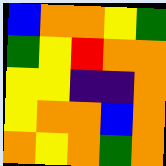[["blue", "orange", "orange", "yellow", "green"], ["green", "yellow", "red", "orange", "orange"], ["yellow", "yellow", "indigo", "indigo", "orange"], ["yellow", "orange", "orange", "blue", "orange"], ["orange", "yellow", "orange", "green", "orange"]]